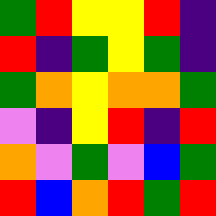[["green", "red", "yellow", "yellow", "red", "indigo"], ["red", "indigo", "green", "yellow", "green", "indigo"], ["green", "orange", "yellow", "orange", "orange", "green"], ["violet", "indigo", "yellow", "red", "indigo", "red"], ["orange", "violet", "green", "violet", "blue", "green"], ["red", "blue", "orange", "red", "green", "red"]]